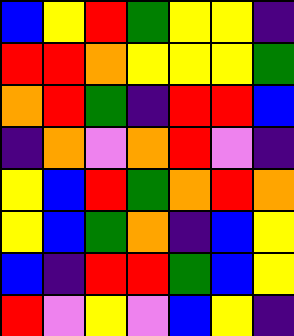[["blue", "yellow", "red", "green", "yellow", "yellow", "indigo"], ["red", "red", "orange", "yellow", "yellow", "yellow", "green"], ["orange", "red", "green", "indigo", "red", "red", "blue"], ["indigo", "orange", "violet", "orange", "red", "violet", "indigo"], ["yellow", "blue", "red", "green", "orange", "red", "orange"], ["yellow", "blue", "green", "orange", "indigo", "blue", "yellow"], ["blue", "indigo", "red", "red", "green", "blue", "yellow"], ["red", "violet", "yellow", "violet", "blue", "yellow", "indigo"]]